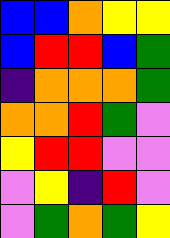[["blue", "blue", "orange", "yellow", "yellow"], ["blue", "red", "red", "blue", "green"], ["indigo", "orange", "orange", "orange", "green"], ["orange", "orange", "red", "green", "violet"], ["yellow", "red", "red", "violet", "violet"], ["violet", "yellow", "indigo", "red", "violet"], ["violet", "green", "orange", "green", "yellow"]]